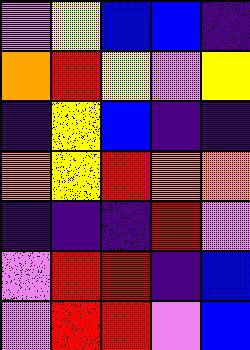[["violet", "yellow", "blue", "blue", "indigo"], ["orange", "red", "yellow", "violet", "yellow"], ["indigo", "yellow", "blue", "indigo", "indigo"], ["orange", "yellow", "red", "orange", "orange"], ["indigo", "indigo", "indigo", "red", "violet"], ["violet", "red", "red", "indigo", "blue"], ["violet", "red", "red", "violet", "blue"]]